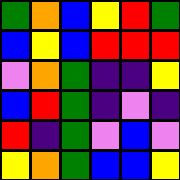[["green", "orange", "blue", "yellow", "red", "green"], ["blue", "yellow", "blue", "red", "red", "red"], ["violet", "orange", "green", "indigo", "indigo", "yellow"], ["blue", "red", "green", "indigo", "violet", "indigo"], ["red", "indigo", "green", "violet", "blue", "violet"], ["yellow", "orange", "green", "blue", "blue", "yellow"]]